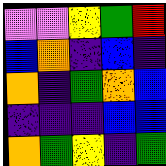[["violet", "violet", "yellow", "green", "red"], ["blue", "orange", "indigo", "blue", "indigo"], ["orange", "indigo", "green", "orange", "blue"], ["indigo", "indigo", "indigo", "blue", "blue"], ["orange", "green", "yellow", "indigo", "green"]]